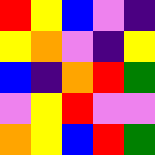[["red", "yellow", "blue", "violet", "indigo"], ["yellow", "orange", "violet", "indigo", "yellow"], ["blue", "indigo", "orange", "red", "green"], ["violet", "yellow", "red", "violet", "violet"], ["orange", "yellow", "blue", "red", "green"]]